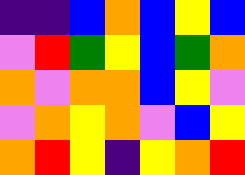[["indigo", "indigo", "blue", "orange", "blue", "yellow", "blue"], ["violet", "red", "green", "yellow", "blue", "green", "orange"], ["orange", "violet", "orange", "orange", "blue", "yellow", "violet"], ["violet", "orange", "yellow", "orange", "violet", "blue", "yellow"], ["orange", "red", "yellow", "indigo", "yellow", "orange", "red"]]